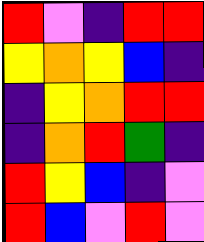[["red", "violet", "indigo", "red", "red"], ["yellow", "orange", "yellow", "blue", "indigo"], ["indigo", "yellow", "orange", "red", "red"], ["indigo", "orange", "red", "green", "indigo"], ["red", "yellow", "blue", "indigo", "violet"], ["red", "blue", "violet", "red", "violet"]]